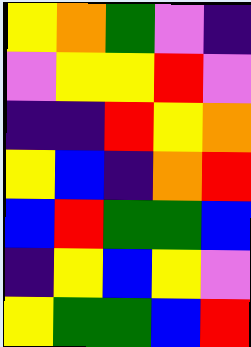[["yellow", "orange", "green", "violet", "indigo"], ["violet", "yellow", "yellow", "red", "violet"], ["indigo", "indigo", "red", "yellow", "orange"], ["yellow", "blue", "indigo", "orange", "red"], ["blue", "red", "green", "green", "blue"], ["indigo", "yellow", "blue", "yellow", "violet"], ["yellow", "green", "green", "blue", "red"]]